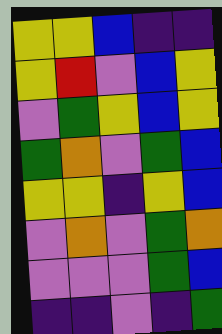[["yellow", "yellow", "blue", "indigo", "indigo"], ["yellow", "red", "violet", "blue", "yellow"], ["violet", "green", "yellow", "blue", "yellow"], ["green", "orange", "violet", "green", "blue"], ["yellow", "yellow", "indigo", "yellow", "blue"], ["violet", "orange", "violet", "green", "orange"], ["violet", "violet", "violet", "green", "blue"], ["indigo", "indigo", "violet", "indigo", "green"]]